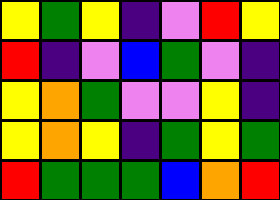[["yellow", "green", "yellow", "indigo", "violet", "red", "yellow"], ["red", "indigo", "violet", "blue", "green", "violet", "indigo"], ["yellow", "orange", "green", "violet", "violet", "yellow", "indigo"], ["yellow", "orange", "yellow", "indigo", "green", "yellow", "green"], ["red", "green", "green", "green", "blue", "orange", "red"]]